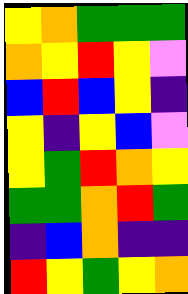[["yellow", "orange", "green", "green", "green"], ["orange", "yellow", "red", "yellow", "violet"], ["blue", "red", "blue", "yellow", "indigo"], ["yellow", "indigo", "yellow", "blue", "violet"], ["yellow", "green", "red", "orange", "yellow"], ["green", "green", "orange", "red", "green"], ["indigo", "blue", "orange", "indigo", "indigo"], ["red", "yellow", "green", "yellow", "orange"]]